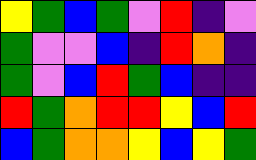[["yellow", "green", "blue", "green", "violet", "red", "indigo", "violet"], ["green", "violet", "violet", "blue", "indigo", "red", "orange", "indigo"], ["green", "violet", "blue", "red", "green", "blue", "indigo", "indigo"], ["red", "green", "orange", "red", "red", "yellow", "blue", "red"], ["blue", "green", "orange", "orange", "yellow", "blue", "yellow", "green"]]